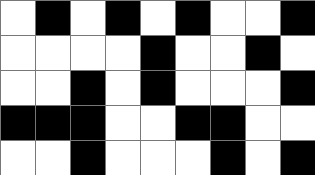[["white", "black", "white", "black", "white", "black", "white", "white", "black"], ["white", "white", "white", "white", "black", "white", "white", "black", "white"], ["white", "white", "black", "white", "black", "white", "white", "white", "black"], ["black", "black", "black", "white", "white", "black", "black", "white", "white"], ["white", "white", "black", "white", "white", "white", "black", "white", "black"]]